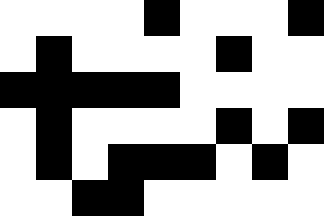[["white", "white", "white", "white", "black", "white", "white", "white", "black"], ["white", "black", "white", "white", "white", "white", "black", "white", "white"], ["black", "black", "black", "black", "black", "white", "white", "white", "white"], ["white", "black", "white", "white", "white", "white", "black", "white", "black"], ["white", "black", "white", "black", "black", "black", "white", "black", "white"], ["white", "white", "black", "black", "white", "white", "white", "white", "white"]]